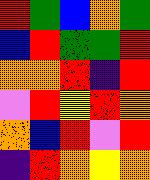[["red", "green", "blue", "orange", "green"], ["blue", "red", "green", "green", "red"], ["orange", "orange", "red", "indigo", "red"], ["violet", "red", "yellow", "red", "orange"], ["orange", "blue", "red", "violet", "red"], ["indigo", "red", "orange", "yellow", "orange"]]